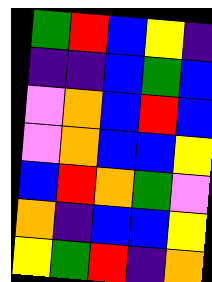[["green", "red", "blue", "yellow", "indigo"], ["indigo", "indigo", "blue", "green", "blue"], ["violet", "orange", "blue", "red", "blue"], ["violet", "orange", "blue", "blue", "yellow"], ["blue", "red", "orange", "green", "violet"], ["orange", "indigo", "blue", "blue", "yellow"], ["yellow", "green", "red", "indigo", "orange"]]